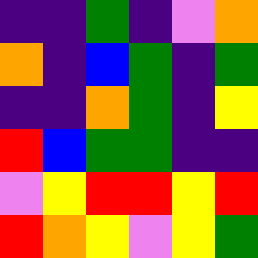[["indigo", "indigo", "green", "indigo", "violet", "orange"], ["orange", "indigo", "blue", "green", "indigo", "green"], ["indigo", "indigo", "orange", "green", "indigo", "yellow"], ["red", "blue", "green", "green", "indigo", "indigo"], ["violet", "yellow", "red", "red", "yellow", "red"], ["red", "orange", "yellow", "violet", "yellow", "green"]]